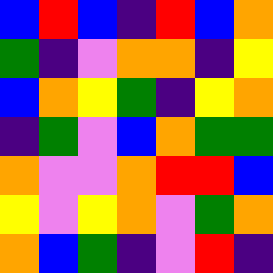[["blue", "red", "blue", "indigo", "red", "blue", "orange"], ["green", "indigo", "violet", "orange", "orange", "indigo", "yellow"], ["blue", "orange", "yellow", "green", "indigo", "yellow", "orange"], ["indigo", "green", "violet", "blue", "orange", "green", "green"], ["orange", "violet", "violet", "orange", "red", "red", "blue"], ["yellow", "violet", "yellow", "orange", "violet", "green", "orange"], ["orange", "blue", "green", "indigo", "violet", "red", "indigo"]]